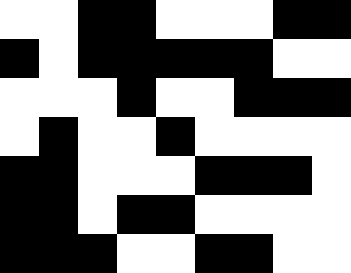[["white", "white", "black", "black", "white", "white", "white", "black", "black"], ["black", "white", "black", "black", "black", "black", "black", "white", "white"], ["white", "white", "white", "black", "white", "white", "black", "black", "black"], ["white", "black", "white", "white", "black", "white", "white", "white", "white"], ["black", "black", "white", "white", "white", "black", "black", "black", "white"], ["black", "black", "white", "black", "black", "white", "white", "white", "white"], ["black", "black", "black", "white", "white", "black", "black", "white", "white"]]